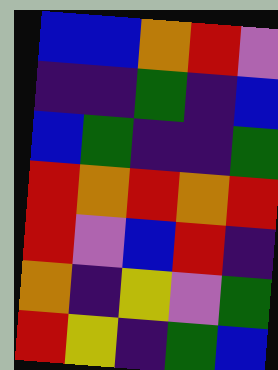[["blue", "blue", "orange", "red", "violet"], ["indigo", "indigo", "green", "indigo", "blue"], ["blue", "green", "indigo", "indigo", "green"], ["red", "orange", "red", "orange", "red"], ["red", "violet", "blue", "red", "indigo"], ["orange", "indigo", "yellow", "violet", "green"], ["red", "yellow", "indigo", "green", "blue"]]